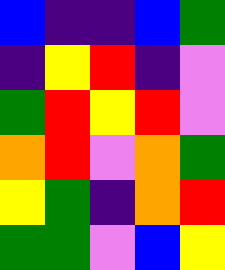[["blue", "indigo", "indigo", "blue", "green"], ["indigo", "yellow", "red", "indigo", "violet"], ["green", "red", "yellow", "red", "violet"], ["orange", "red", "violet", "orange", "green"], ["yellow", "green", "indigo", "orange", "red"], ["green", "green", "violet", "blue", "yellow"]]